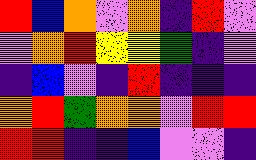[["red", "blue", "orange", "violet", "orange", "indigo", "red", "violet"], ["violet", "orange", "red", "yellow", "yellow", "green", "indigo", "violet"], ["indigo", "blue", "violet", "indigo", "red", "indigo", "indigo", "indigo"], ["orange", "red", "green", "orange", "orange", "violet", "red", "red"], ["red", "red", "indigo", "indigo", "blue", "violet", "violet", "indigo"]]